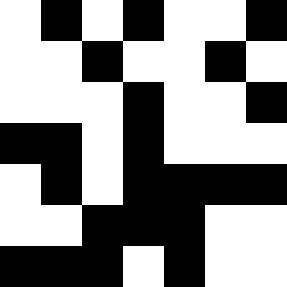[["white", "black", "white", "black", "white", "white", "black"], ["white", "white", "black", "white", "white", "black", "white"], ["white", "white", "white", "black", "white", "white", "black"], ["black", "black", "white", "black", "white", "white", "white"], ["white", "black", "white", "black", "black", "black", "black"], ["white", "white", "black", "black", "black", "white", "white"], ["black", "black", "black", "white", "black", "white", "white"]]